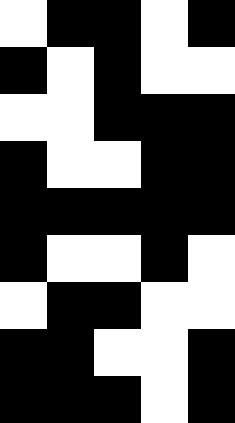[["white", "black", "black", "white", "black"], ["black", "white", "black", "white", "white"], ["white", "white", "black", "black", "black"], ["black", "white", "white", "black", "black"], ["black", "black", "black", "black", "black"], ["black", "white", "white", "black", "white"], ["white", "black", "black", "white", "white"], ["black", "black", "white", "white", "black"], ["black", "black", "black", "white", "black"]]